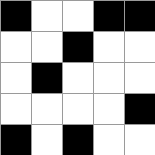[["black", "white", "white", "black", "black"], ["white", "white", "black", "white", "white"], ["white", "black", "white", "white", "white"], ["white", "white", "white", "white", "black"], ["black", "white", "black", "white", "white"]]